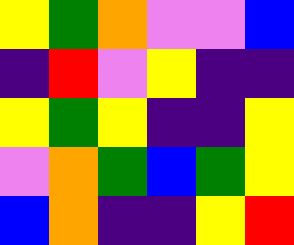[["yellow", "green", "orange", "violet", "violet", "blue"], ["indigo", "red", "violet", "yellow", "indigo", "indigo"], ["yellow", "green", "yellow", "indigo", "indigo", "yellow"], ["violet", "orange", "green", "blue", "green", "yellow"], ["blue", "orange", "indigo", "indigo", "yellow", "red"]]